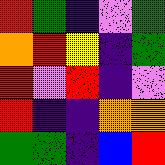[["red", "green", "indigo", "violet", "green"], ["orange", "red", "yellow", "indigo", "green"], ["red", "violet", "red", "indigo", "violet"], ["red", "indigo", "indigo", "orange", "orange"], ["green", "green", "indigo", "blue", "red"]]